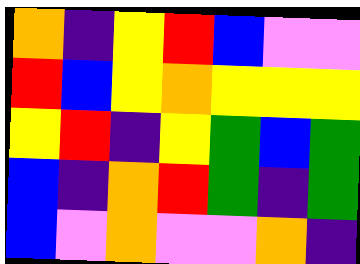[["orange", "indigo", "yellow", "red", "blue", "violet", "violet"], ["red", "blue", "yellow", "orange", "yellow", "yellow", "yellow"], ["yellow", "red", "indigo", "yellow", "green", "blue", "green"], ["blue", "indigo", "orange", "red", "green", "indigo", "green"], ["blue", "violet", "orange", "violet", "violet", "orange", "indigo"]]